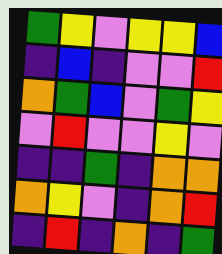[["green", "yellow", "violet", "yellow", "yellow", "blue"], ["indigo", "blue", "indigo", "violet", "violet", "red"], ["orange", "green", "blue", "violet", "green", "yellow"], ["violet", "red", "violet", "violet", "yellow", "violet"], ["indigo", "indigo", "green", "indigo", "orange", "orange"], ["orange", "yellow", "violet", "indigo", "orange", "red"], ["indigo", "red", "indigo", "orange", "indigo", "green"]]